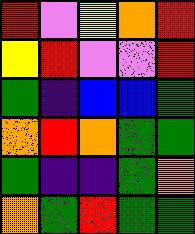[["red", "violet", "yellow", "orange", "red"], ["yellow", "red", "violet", "violet", "red"], ["green", "indigo", "blue", "blue", "green"], ["orange", "red", "orange", "green", "green"], ["green", "indigo", "indigo", "green", "orange"], ["orange", "green", "red", "green", "green"]]